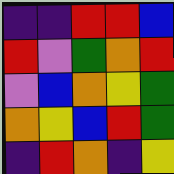[["indigo", "indigo", "red", "red", "blue"], ["red", "violet", "green", "orange", "red"], ["violet", "blue", "orange", "yellow", "green"], ["orange", "yellow", "blue", "red", "green"], ["indigo", "red", "orange", "indigo", "yellow"]]